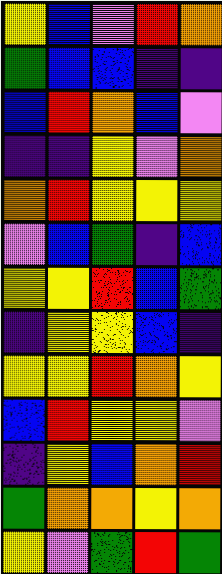[["yellow", "blue", "violet", "red", "orange"], ["green", "blue", "blue", "indigo", "indigo"], ["blue", "red", "orange", "blue", "violet"], ["indigo", "indigo", "yellow", "violet", "orange"], ["orange", "red", "yellow", "yellow", "yellow"], ["violet", "blue", "green", "indigo", "blue"], ["yellow", "yellow", "red", "blue", "green"], ["indigo", "yellow", "yellow", "blue", "indigo"], ["yellow", "yellow", "red", "orange", "yellow"], ["blue", "red", "yellow", "yellow", "violet"], ["indigo", "yellow", "blue", "orange", "red"], ["green", "orange", "orange", "yellow", "orange"], ["yellow", "violet", "green", "red", "green"]]